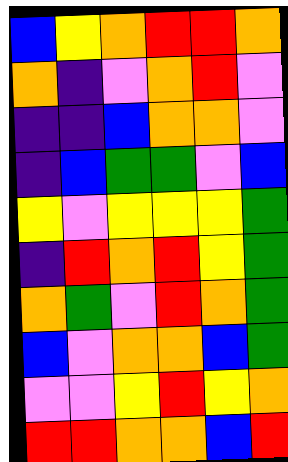[["blue", "yellow", "orange", "red", "red", "orange"], ["orange", "indigo", "violet", "orange", "red", "violet"], ["indigo", "indigo", "blue", "orange", "orange", "violet"], ["indigo", "blue", "green", "green", "violet", "blue"], ["yellow", "violet", "yellow", "yellow", "yellow", "green"], ["indigo", "red", "orange", "red", "yellow", "green"], ["orange", "green", "violet", "red", "orange", "green"], ["blue", "violet", "orange", "orange", "blue", "green"], ["violet", "violet", "yellow", "red", "yellow", "orange"], ["red", "red", "orange", "orange", "blue", "red"]]